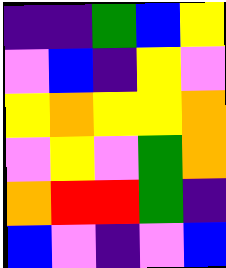[["indigo", "indigo", "green", "blue", "yellow"], ["violet", "blue", "indigo", "yellow", "violet"], ["yellow", "orange", "yellow", "yellow", "orange"], ["violet", "yellow", "violet", "green", "orange"], ["orange", "red", "red", "green", "indigo"], ["blue", "violet", "indigo", "violet", "blue"]]